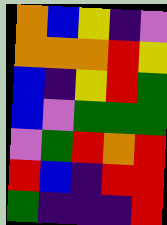[["orange", "blue", "yellow", "indigo", "violet"], ["orange", "orange", "orange", "red", "yellow"], ["blue", "indigo", "yellow", "red", "green"], ["blue", "violet", "green", "green", "green"], ["violet", "green", "red", "orange", "red"], ["red", "blue", "indigo", "red", "red"], ["green", "indigo", "indigo", "indigo", "red"]]